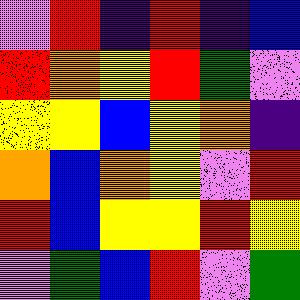[["violet", "red", "indigo", "red", "indigo", "blue"], ["red", "orange", "yellow", "red", "green", "violet"], ["yellow", "yellow", "blue", "yellow", "orange", "indigo"], ["orange", "blue", "orange", "yellow", "violet", "red"], ["red", "blue", "yellow", "yellow", "red", "yellow"], ["violet", "green", "blue", "red", "violet", "green"]]